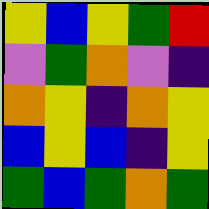[["yellow", "blue", "yellow", "green", "red"], ["violet", "green", "orange", "violet", "indigo"], ["orange", "yellow", "indigo", "orange", "yellow"], ["blue", "yellow", "blue", "indigo", "yellow"], ["green", "blue", "green", "orange", "green"]]